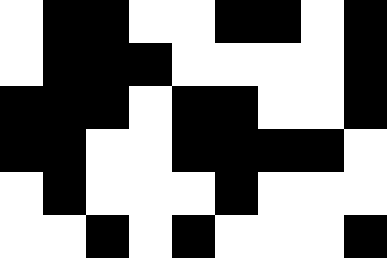[["white", "black", "black", "white", "white", "black", "black", "white", "black"], ["white", "black", "black", "black", "white", "white", "white", "white", "black"], ["black", "black", "black", "white", "black", "black", "white", "white", "black"], ["black", "black", "white", "white", "black", "black", "black", "black", "white"], ["white", "black", "white", "white", "white", "black", "white", "white", "white"], ["white", "white", "black", "white", "black", "white", "white", "white", "black"]]